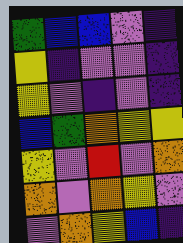[["green", "blue", "blue", "violet", "indigo"], ["yellow", "indigo", "violet", "violet", "indigo"], ["yellow", "violet", "indigo", "violet", "indigo"], ["blue", "green", "orange", "yellow", "yellow"], ["yellow", "violet", "red", "violet", "orange"], ["orange", "violet", "orange", "yellow", "violet"], ["violet", "orange", "yellow", "blue", "indigo"]]